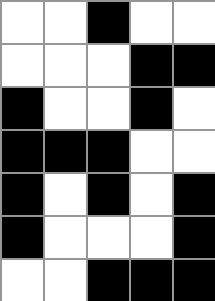[["white", "white", "black", "white", "white"], ["white", "white", "white", "black", "black"], ["black", "white", "white", "black", "white"], ["black", "black", "black", "white", "white"], ["black", "white", "black", "white", "black"], ["black", "white", "white", "white", "black"], ["white", "white", "black", "black", "black"]]